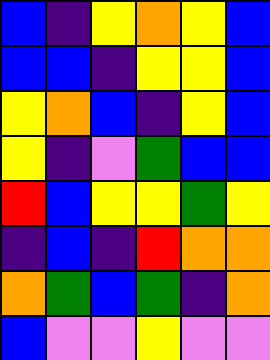[["blue", "indigo", "yellow", "orange", "yellow", "blue"], ["blue", "blue", "indigo", "yellow", "yellow", "blue"], ["yellow", "orange", "blue", "indigo", "yellow", "blue"], ["yellow", "indigo", "violet", "green", "blue", "blue"], ["red", "blue", "yellow", "yellow", "green", "yellow"], ["indigo", "blue", "indigo", "red", "orange", "orange"], ["orange", "green", "blue", "green", "indigo", "orange"], ["blue", "violet", "violet", "yellow", "violet", "violet"]]